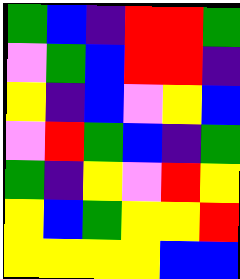[["green", "blue", "indigo", "red", "red", "green"], ["violet", "green", "blue", "red", "red", "indigo"], ["yellow", "indigo", "blue", "violet", "yellow", "blue"], ["violet", "red", "green", "blue", "indigo", "green"], ["green", "indigo", "yellow", "violet", "red", "yellow"], ["yellow", "blue", "green", "yellow", "yellow", "red"], ["yellow", "yellow", "yellow", "yellow", "blue", "blue"]]